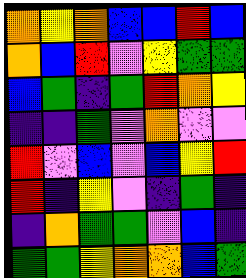[["orange", "yellow", "orange", "blue", "blue", "red", "blue"], ["orange", "blue", "red", "violet", "yellow", "green", "green"], ["blue", "green", "indigo", "green", "red", "orange", "yellow"], ["indigo", "indigo", "green", "violet", "orange", "violet", "violet"], ["red", "violet", "blue", "violet", "blue", "yellow", "red"], ["red", "indigo", "yellow", "violet", "indigo", "green", "indigo"], ["indigo", "orange", "green", "green", "violet", "blue", "indigo"], ["green", "green", "yellow", "orange", "orange", "blue", "green"]]